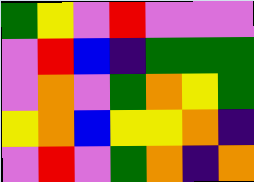[["green", "yellow", "violet", "red", "violet", "violet", "violet"], ["violet", "red", "blue", "indigo", "green", "green", "green"], ["violet", "orange", "violet", "green", "orange", "yellow", "green"], ["yellow", "orange", "blue", "yellow", "yellow", "orange", "indigo"], ["violet", "red", "violet", "green", "orange", "indigo", "orange"]]